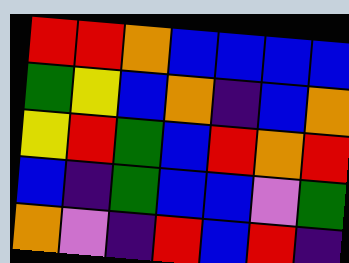[["red", "red", "orange", "blue", "blue", "blue", "blue"], ["green", "yellow", "blue", "orange", "indigo", "blue", "orange"], ["yellow", "red", "green", "blue", "red", "orange", "red"], ["blue", "indigo", "green", "blue", "blue", "violet", "green"], ["orange", "violet", "indigo", "red", "blue", "red", "indigo"]]